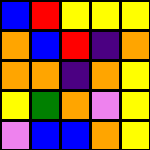[["blue", "red", "yellow", "yellow", "yellow"], ["orange", "blue", "red", "indigo", "orange"], ["orange", "orange", "indigo", "orange", "yellow"], ["yellow", "green", "orange", "violet", "yellow"], ["violet", "blue", "blue", "orange", "yellow"]]